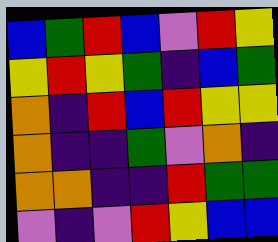[["blue", "green", "red", "blue", "violet", "red", "yellow"], ["yellow", "red", "yellow", "green", "indigo", "blue", "green"], ["orange", "indigo", "red", "blue", "red", "yellow", "yellow"], ["orange", "indigo", "indigo", "green", "violet", "orange", "indigo"], ["orange", "orange", "indigo", "indigo", "red", "green", "green"], ["violet", "indigo", "violet", "red", "yellow", "blue", "blue"]]